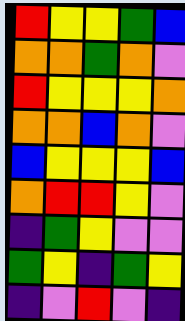[["red", "yellow", "yellow", "green", "blue"], ["orange", "orange", "green", "orange", "violet"], ["red", "yellow", "yellow", "yellow", "orange"], ["orange", "orange", "blue", "orange", "violet"], ["blue", "yellow", "yellow", "yellow", "blue"], ["orange", "red", "red", "yellow", "violet"], ["indigo", "green", "yellow", "violet", "violet"], ["green", "yellow", "indigo", "green", "yellow"], ["indigo", "violet", "red", "violet", "indigo"]]